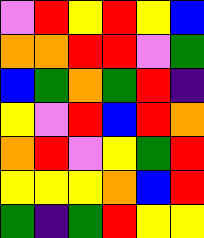[["violet", "red", "yellow", "red", "yellow", "blue"], ["orange", "orange", "red", "red", "violet", "green"], ["blue", "green", "orange", "green", "red", "indigo"], ["yellow", "violet", "red", "blue", "red", "orange"], ["orange", "red", "violet", "yellow", "green", "red"], ["yellow", "yellow", "yellow", "orange", "blue", "red"], ["green", "indigo", "green", "red", "yellow", "yellow"]]